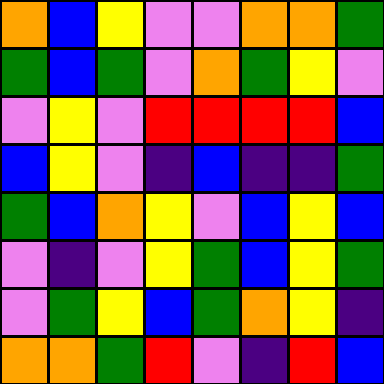[["orange", "blue", "yellow", "violet", "violet", "orange", "orange", "green"], ["green", "blue", "green", "violet", "orange", "green", "yellow", "violet"], ["violet", "yellow", "violet", "red", "red", "red", "red", "blue"], ["blue", "yellow", "violet", "indigo", "blue", "indigo", "indigo", "green"], ["green", "blue", "orange", "yellow", "violet", "blue", "yellow", "blue"], ["violet", "indigo", "violet", "yellow", "green", "blue", "yellow", "green"], ["violet", "green", "yellow", "blue", "green", "orange", "yellow", "indigo"], ["orange", "orange", "green", "red", "violet", "indigo", "red", "blue"]]